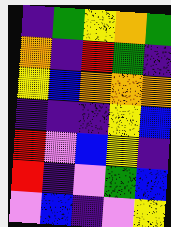[["indigo", "green", "yellow", "orange", "green"], ["orange", "indigo", "red", "green", "indigo"], ["yellow", "blue", "orange", "orange", "orange"], ["indigo", "indigo", "indigo", "yellow", "blue"], ["red", "violet", "blue", "yellow", "indigo"], ["red", "indigo", "violet", "green", "blue"], ["violet", "blue", "indigo", "violet", "yellow"]]